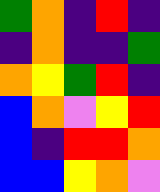[["green", "orange", "indigo", "red", "indigo"], ["indigo", "orange", "indigo", "indigo", "green"], ["orange", "yellow", "green", "red", "indigo"], ["blue", "orange", "violet", "yellow", "red"], ["blue", "indigo", "red", "red", "orange"], ["blue", "blue", "yellow", "orange", "violet"]]